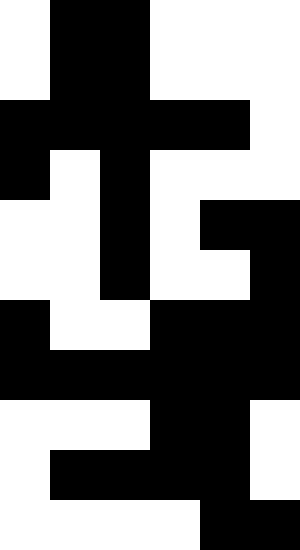[["white", "black", "black", "white", "white", "white"], ["white", "black", "black", "white", "white", "white"], ["black", "black", "black", "black", "black", "white"], ["black", "white", "black", "white", "white", "white"], ["white", "white", "black", "white", "black", "black"], ["white", "white", "black", "white", "white", "black"], ["black", "white", "white", "black", "black", "black"], ["black", "black", "black", "black", "black", "black"], ["white", "white", "white", "black", "black", "white"], ["white", "black", "black", "black", "black", "white"], ["white", "white", "white", "white", "black", "black"]]